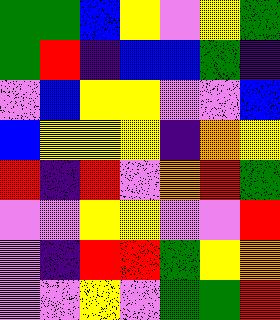[["green", "green", "blue", "yellow", "violet", "yellow", "green"], ["green", "red", "indigo", "blue", "blue", "green", "indigo"], ["violet", "blue", "yellow", "yellow", "violet", "violet", "blue"], ["blue", "yellow", "yellow", "yellow", "indigo", "orange", "yellow"], ["red", "indigo", "red", "violet", "orange", "red", "green"], ["violet", "violet", "yellow", "yellow", "violet", "violet", "red"], ["violet", "indigo", "red", "red", "green", "yellow", "orange"], ["violet", "violet", "yellow", "violet", "green", "green", "red"]]